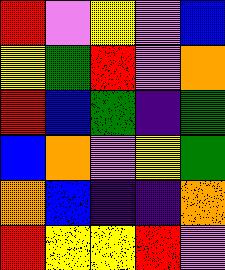[["red", "violet", "yellow", "violet", "blue"], ["yellow", "green", "red", "violet", "orange"], ["red", "blue", "green", "indigo", "green"], ["blue", "orange", "violet", "yellow", "green"], ["orange", "blue", "indigo", "indigo", "orange"], ["red", "yellow", "yellow", "red", "violet"]]